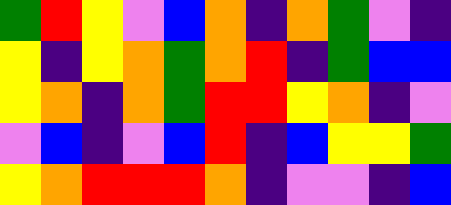[["green", "red", "yellow", "violet", "blue", "orange", "indigo", "orange", "green", "violet", "indigo"], ["yellow", "indigo", "yellow", "orange", "green", "orange", "red", "indigo", "green", "blue", "blue"], ["yellow", "orange", "indigo", "orange", "green", "red", "red", "yellow", "orange", "indigo", "violet"], ["violet", "blue", "indigo", "violet", "blue", "red", "indigo", "blue", "yellow", "yellow", "green"], ["yellow", "orange", "red", "red", "red", "orange", "indigo", "violet", "violet", "indigo", "blue"]]